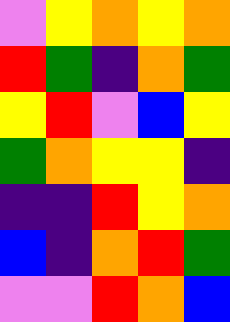[["violet", "yellow", "orange", "yellow", "orange"], ["red", "green", "indigo", "orange", "green"], ["yellow", "red", "violet", "blue", "yellow"], ["green", "orange", "yellow", "yellow", "indigo"], ["indigo", "indigo", "red", "yellow", "orange"], ["blue", "indigo", "orange", "red", "green"], ["violet", "violet", "red", "orange", "blue"]]